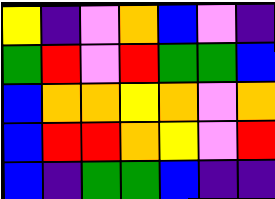[["yellow", "indigo", "violet", "orange", "blue", "violet", "indigo"], ["green", "red", "violet", "red", "green", "green", "blue"], ["blue", "orange", "orange", "yellow", "orange", "violet", "orange"], ["blue", "red", "red", "orange", "yellow", "violet", "red"], ["blue", "indigo", "green", "green", "blue", "indigo", "indigo"]]